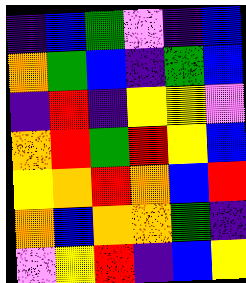[["indigo", "blue", "green", "violet", "indigo", "blue"], ["orange", "green", "blue", "indigo", "green", "blue"], ["indigo", "red", "indigo", "yellow", "yellow", "violet"], ["orange", "red", "green", "red", "yellow", "blue"], ["yellow", "orange", "red", "orange", "blue", "red"], ["orange", "blue", "orange", "orange", "green", "indigo"], ["violet", "yellow", "red", "indigo", "blue", "yellow"]]